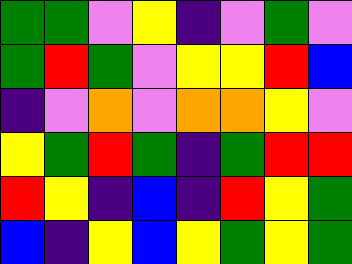[["green", "green", "violet", "yellow", "indigo", "violet", "green", "violet"], ["green", "red", "green", "violet", "yellow", "yellow", "red", "blue"], ["indigo", "violet", "orange", "violet", "orange", "orange", "yellow", "violet"], ["yellow", "green", "red", "green", "indigo", "green", "red", "red"], ["red", "yellow", "indigo", "blue", "indigo", "red", "yellow", "green"], ["blue", "indigo", "yellow", "blue", "yellow", "green", "yellow", "green"]]